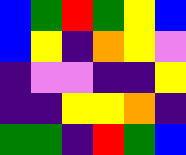[["blue", "green", "red", "green", "yellow", "blue"], ["blue", "yellow", "indigo", "orange", "yellow", "violet"], ["indigo", "violet", "violet", "indigo", "indigo", "yellow"], ["indigo", "indigo", "yellow", "yellow", "orange", "indigo"], ["green", "green", "indigo", "red", "green", "blue"]]